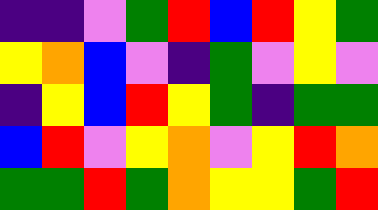[["indigo", "indigo", "violet", "green", "red", "blue", "red", "yellow", "green"], ["yellow", "orange", "blue", "violet", "indigo", "green", "violet", "yellow", "violet"], ["indigo", "yellow", "blue", "red", "yellow", "green", "indigo", "green", "green"], ["blue", "red", "violet", "yellow", "orange", "violet", "yellow", "red", "orange"], ["green", "green", "red", "green", "orange", "yellow", "yellow", "green", "red"]]